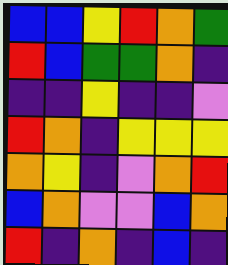[["blue", "blue", "yellow", "red", "orange", "green"], ["red", "blue", "green", "green", "orange", "indigo"], ["indigo", "indigo", "yellow", "indigo", "indigo", "violet"], ["red", "orange", "indigo", "yellow", "yellow", "yellow"], ["orange", "yellow", "indigo", "violet", "orange", "red"], ["blue", "orange", "violet", "violet", "blue", "orange"], ["red", "indigo", "orange", "indigo", "blue", "indigo"]]